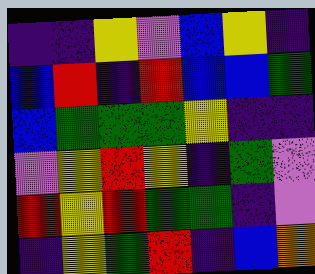[["indigo", "indigo", "yellow", "violet", "blue", "yellow", "indigo"], ["blue", "red", "indigo", "red", "blue", "blue", "green"], ["blue", "green", "green", "green", "yellow", "indigo", "indigo"], ["violet", "yellow", "red", "yellow", "indigo", "green", "violet"], ["red", "yellow", "red", "green", "green", "indigo", "violet"], ["indigo", "yellow", "green", "red", "indigo", "blue", "orange"]]